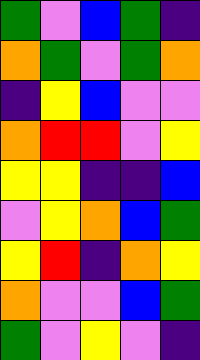[["green", "violet", "blue", "green", "indigo"], ["orange", "green", "violet", "green", "orange"], ["indigo", "yellow", "blue", "violet", "violet"], ["orange", "red", "red", "violet", "yellow"], ["yellow", "yellow", "indigo", "indigo", "blue"], ["violet", "yellow", "orange", "blue", "green"], ["yellow", "red", "indigo", "orange", "yellow"], ["orange", "violet", "violet", "blue", "green"], ["green", "violet", "yellow", "violet", "indigo"]]